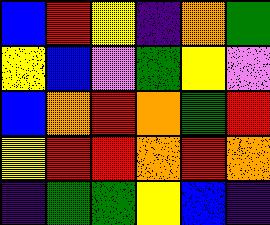[["blue", "red", "yellow", "indigo", "orange", "green"], ["yellow", "blue", "violet", "green", "yellow", "violet"], ["blue", "orange", "red", "orange", "green", "red"], ["yellow", "red", "red", "orange", "red", "orange"], ["indigo", "green", "green", "yellow", "blue", "indigo"]]